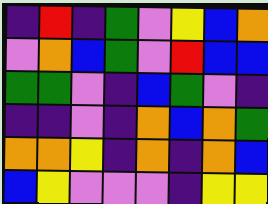[["indigo", "red", "indigo", "green", "violet", "yellow", "blue", "orange"], ["violet", "orange", "blue", "green", "violet", "red", "blue", "blue"], ["green", "green", "violet", "indigo", "blue", "green", "violet", "indigo"], ["indigo", "indigo", "violet", "indigo", "orange", "blue", "orange", "green"], ["orange", "orange", "yellow", "indigo", "orange", "indigo", "orange", "blue"], ["blue", "yellow", "violet", "violet", "violet", "indigo", "yellow", "yellow"]]